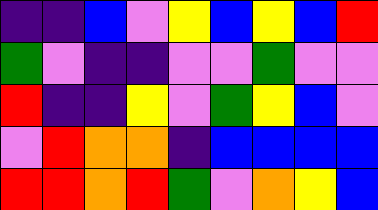[["indigo", "indigo", "blue", "violet", "yellow", "blue", "yellow", "blue", "red"], ["green", "violet", "indigo", "indigo", "violet", "violet", "green", "violet", "violet"], ["red", "indigo", "indigo", "yellow", "violet", "green", "yellow", "blue", "violet"], ["violet", "red", "orange", "orange", "indigo", "blue", "blue", "blue", "blue"], ["red", "red", "orange", "red", "green", "violet", "orange", "yellow", "blue"]]